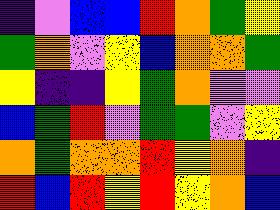[["indigo", "violet", "blue", "blue", "red", "orange", "green", "yellow"], ["green", "orange", "violet", "yellow", "blue", "orange", "orange", "green"], ["yellow", "indigo", "indigo", "yellow", "green", "orange", "violet", "violet"], ["blue", "green", "red", "violet", "green", "green", "violet", "yellow"], ["orange", "green", "orange", "orange", "red", "yellow", "orange", "indigo"], ["red", "blue", "red", "yellow", "red", "yellow", "orange", "blue"]]